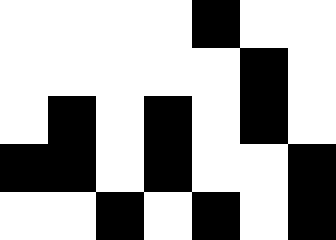[["white", "white", "white", "white", "black", "white", "white"], ["white", "white", "white", "white", "white", "black", "white"], ["white", "black", "white", "black", "white", "black", "white"], ["black", "black", "white", "black", "white", "white", "black"], ["white", "white", "black", "white", "black", "white", "black"]]